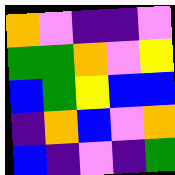[["orange", "violet", "indigo", "indigo", "violet"], ["green", "green", "orange", "violet", "yellow"], ["blue", "green", "yellow", "blue", "blue"], ["indigo", "orange", "blue", "violet", "orange"], ["blue", "indigo", "violet", "indigo", "green"]]